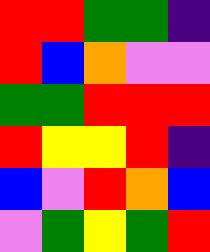[["red", "red", "green", "green", "indigo"], ["red", "blue", "orange", "violet", "violet"], ["green", "green", "red", "red", "red"], ["red", "yellow", "yellow", "red", "indigo"], ["blue", "violet", "red", "orange", "blue"], ["violet", "green", "yellow", "green", "red"]]